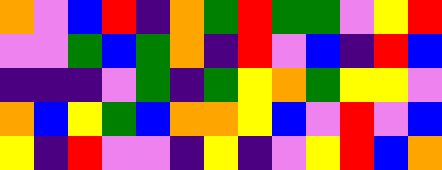[["orange", "violet", "blue", "red", "indigo", "orange", "green", "red", "green", "green", "violet", "yellow", "red"], ["violet", "violet", "green", "blue", "green", "orange", "indigo", "red", "violet", "blue", "indigo", "red", "blue"], ["indigo", "indigo", "indigo", "violet", "green", "indigo", "green", "yellow", "orange", "green", "yellow", "yellow", "violet"], ["orange", "blue", "yellow", "green", "blue", "orange", "orange", "yellow", "blue", "violet", "red", "violet", "blue"], ["yellow", "indigo", "red", "violet", "violet", "indigo", "yellow", "indigo", "violet", "yellow", "red", "blue", "orange"]]